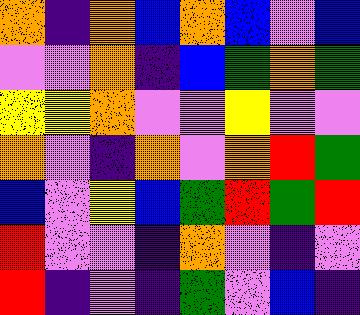[["orange", "indigo", "orange", "blue", "orange", "blue", "violet", "blue"], ["violet", "violet", "orange", "indigo", "blue", "green", "orange", "green"], ["yellow", "yellow", "orange", "violet", "violet", "yellow", "violet", "violet"], ["orange", "violet", "indigo", "orange", "violet", "orange", "red", "green"], ["blue", "violet", "yellow", "blue", "green", "red", "green", "red"], ["red", "violet", "violet", "indigo", "orange", "violet", "indigo", "violet"], ["red", "indigo", "violet", "indigo", "green", "violet", "blue", "indigo"]]